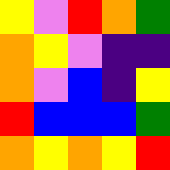[["yellow", "violet", "red", "orange", "green"], ["orange", "yellow", "violet", "indigo", "indigo"], ["orange", "violet", "blue", "indigo", "yellow"], ["red", "blue", "blue", "blue", "green"], ["orange", "yellow", "orange", "yellow", "red"]]